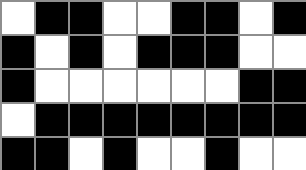[["white", "black", "black", "white", "white", "black", "black", "white", "black"], ["black", "white", "black", "white", "black", "black", "black", "white", "white"], ["black", "white", "white", "white", "white", "white", "white", "black", "black"], ["white", "black", "black", "black", "black", "black", "black", "black", "black"], ["black", "black", "white", "black", "white", "white", "black", "white", "white"]]